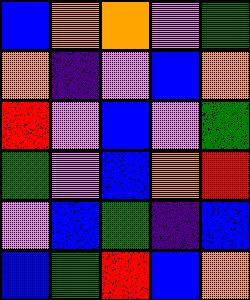[["blue", "orange", "orange", "violet", "green"], ["orange", "indigo", "violet", "blue", "orange"], ["red", "violet", "blue", "violet", "green"], ["green", "violet", "blue", "orange", "red"], ["violet", "blue", "green", "indigo", "blue"], ["blue", "green", "red", "blue", "orange"]]